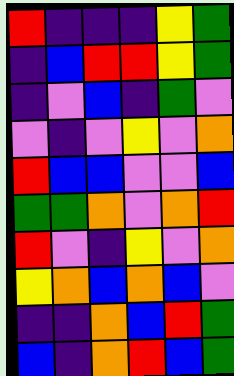[["red", "indigo", "indigo", "indigo", "yellow", "green"], ["indigo", "blue", "red", "red", "yellow", "green"], ["indigo", "violet", "blue", "indigo", "green", "violet"], ["violet", "indigo", "violet", "yellow", "violet", "orange"], ["red", "blue", "blue", "violet", "violet", "blue"], ["green", "green", "orange", "violet", "orange", "red"], ["red", "violet", "indigo", "yellow", "violet", "orange"], ["yellow", "orange", "blue", "orange", "blue", "violet"], ["indigo", "indigo", "orange", "blue", "red", "green"], ["blue", "indigo", "orange", "red", "blue", "green"]]